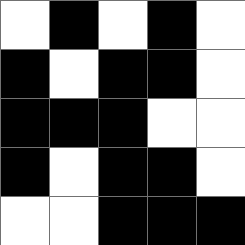[["white", "black", "white", "black", "white"], ["black", "white", "black", "black", "white"], ["black", "black", "black", "white", "white"], ["black", "white", "black", "black", "white"], ["white", "white", "black", "black", "black"]]